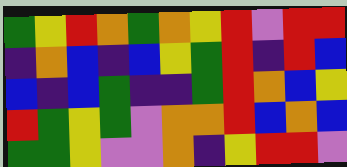[["green", "yellow", "red", "orange", "green", "orange", "yellow", "red", "violet", "red", "red"], ["indigo", "orange", "blue", "indigo", "blue", "yellow", "green", "red", "indigo", "red", "blue"], ["blue", "indigo", "blue", "green", "indigo", "indigo", "green", "red", "orange", "blue", "yellow"], ["red", "green", "yellow", "green", "violet", "orange", "orange", "red", "blue", "orange", "blue"], ["green", "green", "yellow", "violet", "violet", "orange", "indigo", "yellow", "red", "red", "violet"]]